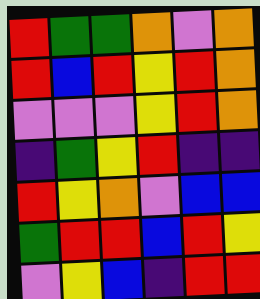[["red", "green", "green", "orange", "violet", "orange"], ["red", "blue", "red", "yellow", "red", "orange"], ["violet", "violet", "violet", "yellow", "red", "orange"], ["indigo", "green", "yellow", "red", "indigo", "indigo"], ["red", "yellow", "orange", "violet", "blue", "blue"], ["green", "red", "red", "blue", "red", "yellow"], ["violet", "yellow", "blue", "indigo", "red", "red"]]